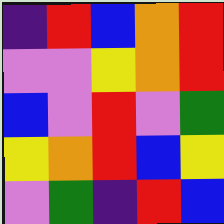[["indigo", "red", "blue", "orange", "red"], ["violet", "violet", "yellow", "orange", "red"], ["blue", "violet", "red", "violet", "green"], ["yellow", "orange", "red", "blue", "yellow"], ["violet", "green", "indigo", "red", "blue"]]